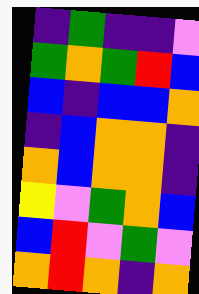[["indigo", "green", "indigo", "indigo", "violet"], ["green", "orange", "green", "red", "blue"], ["blue", "indigo", "blue", "blue", "orange"], ["indigo", "blue", "orange", "orange", "indigo"], ["orange", "blue", "orange", "orange", "indigo"], ["yellow", "violet", "green", "orange", "blue"], ["blue", "red", "violet", "green", "violet"], ["orange", "red", "orange", "indigo", "orange"]]